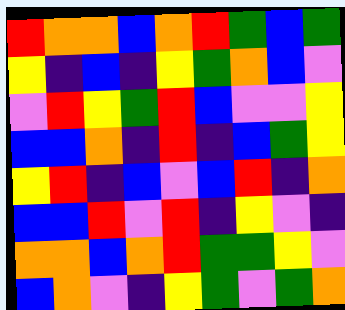[["red", "orange", "orange", "blue", "orange", "red", "green", "blue", "green"], ["yellow", "indigo", "blue", "indigo", "yellow", "green", "orange", "blue", "violet"], ["violet", "red", "yellow", "green", "red", "blue", "violet", "violet", "yellow"], ["blue", "blue", "orange", "indigo", "red", "indigo", "blue", "green", "yellow"], ["yellow", "red", "indigo", "blue", "violet", "blue", "red", "indigo", "orange"], ["blue", "blue", "red", "violet", "red", "indigo", "yellow", "violet", "indigo"], ["orange", "orange", "blue", "orange", "red", "green", "green", "yellow", "violet"], ["blue", "orange", "violet", "indigo", "yellow", "green", "violet", "green", "orange"]]